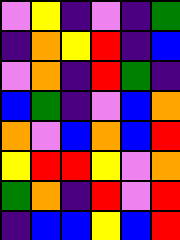[["violet", "yellow", "indigo", "violet", "indigo", "green"], ["indigo", "orange", "yellow", "red", "indigo", "blue"], ["violet", "orange", "indigo", "red", "green", "indigo"], ["blue", "green", "indigo", "violet", "blue", "orange"], ["orange", "violet", "blue", "orange", "blue", "red"], ["yellow", "red", "red", "yellow", "violet", "orange"], ["green", "orange", "indigo", "red", "violet", "red"], ["indigo", "blue", "blue", "yellow", "blue", "red"]]